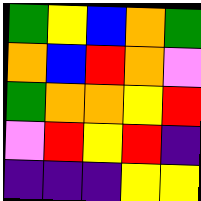[["green", "yellow", "blue", "orange", "green"], ["orange", "blue", "red", "orange", "violet"], ["green", "orange", "orange", "yellow", "red"], ["violet", "red", "yellow", "red", "indigo"], ["indigo", "indigo", "indigo", "yellow", "yellow"]]